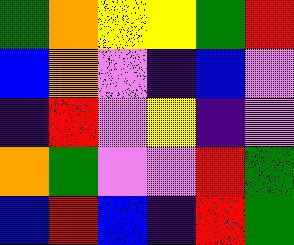[["green", "orange", "yellow", "yellow", "green", "red"], ["blue", "orange", "violet", "indigo", "blue", "violet"], ["indigo", "red", "violet", "yellow", "indigo", "violet"], ["orange", "green", "violet", "violet", "red", "green"], ["blue", "red", "blue", "indigo", "red", "green"]]